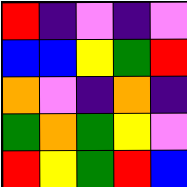[["red", "indigo", "violet", "indigo", "violet"], ["blue", "blue", "yellow", "green", "red"], ["orange", "violet", "indigo", "orange", "indigo"], ["green", "orange", "green", "yellow", "violet"], ["red", "yellow", "green", "red", "blue"]]